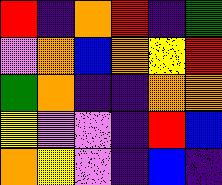[["red", "indigo", "orange", "red", "indigo", "green"], ["violet", "orange", "blue", "orange", "yellow", "red"], ["green", "orange", "indigo", "indigo", "orange", "orange"], ["yellow", "violet", "violet", "indigo", "red", "blue"], ["orange", "yellow", "violet", "indigo", "blue", "indigo"]]